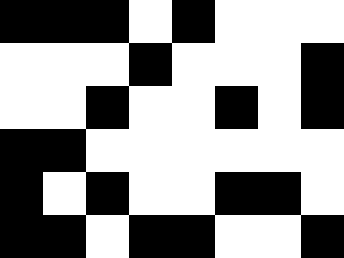[["black", "black", "black", "white", "black", "white", "white", "white"], ["white", "white", "white", "black", "white", "white", "white", "black"], ["white", "white", "black", "white", "white", "black", "white", "black"], ["black", "black", "white", "white", "white", "white", "white", "white"], ["black", "white", "black", "white", "white", "black", "black", "white"], ["black", "black", "white", "black", "black", "white", "white", "black"]]